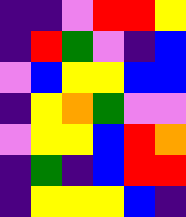[["indigo", "indigo", "violet", "red", "red", "yellow"], ["indigo", "red", "green", "violet", "indigo", "blue"], ["violet", "blue", "yellow", "yellow", "blue", "blue"], ["indigo", "yellow", "orange", "green", "violet", "violet"], ["violet", "yellow", "yellow", "blue", "red", "orange"], ["indigo", "green", "indigo", "blue", "red", "red"], ["indigo", "yellow", "yellow", "yellow", "blue", "indigo"]]